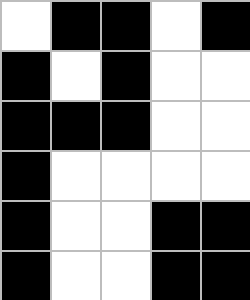[["white", "black", "black", "white", "black"], ["black", "white", "black", "white", "white"], ["black", "black", "black", "white", "white"], ["black", "white", "white", "white", "white"], ["black", "white", "white", "black", "black"], ["black", "white", "white", "black", "black"]]